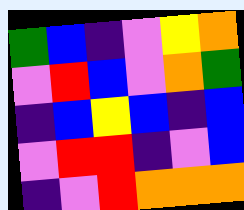[["green", "blue", "indigo", "violet", "yellow", "orange"], ["violet", "red", "blue", "violet", "orange", "green"], ["indigo", "blue", "yellow", "blue", "indigo", "blue"], ["violet", "red", "red", "indigo", "violet", "blue"], ["indigo", "violet", "red", "orange", "orange", "orange"]]